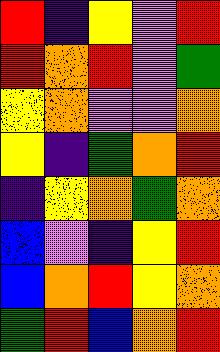[["red", "indigo", "yellow", "violet", "red"], ["red", "orange", "red", "violet", "green"], ["yellow", "orange", "violet", "violet", "orange"], ["yellow", "indigo", "green", "orange", "red"], ["indigo", "yellow", "orange", "green", "orange"], ["blue", "violet", "indigo", "yellow", "red"], ["blue", "orange", "red", "yellow", "orange"], ["green", "red", "blue", "orange", "red"]]